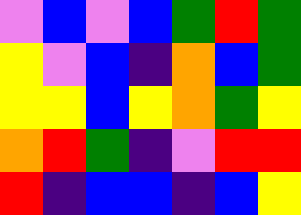[["violet", "blue", "violet", "blue", "green", "red", "green"], ["yellow", "violet", "blue", "indigo", "orange", "blue", "green"], ["yellow", "yellow", "blue", "yellow", "orange", "green", "yellow"], ["orange", "red", "green", "indigo", "violet", "red", "red"], ["red", "indigo", "blue", "blue", "indigo", "blue", "yellow"]]